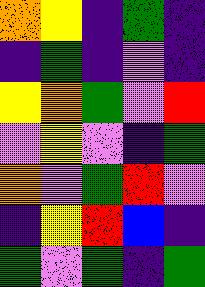[["orange", "yellow", "indigo", "green", "indigo"], ["indigo", "green", "indigo", "violet", "indigo"], ["yellow", "orange", "green", "violet", "red"], ["violet", "yellow", "violet", "indigo", "green"], ["orange", "violet", "green", "red", "violet"], ["indigo", "yellow", "red", "blue", "indigo"], ["green", "violet", "green", "indigo", "green"]]